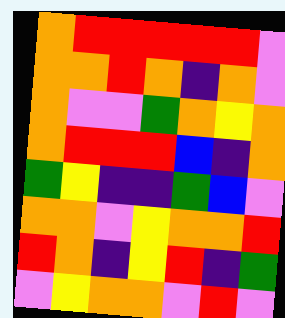[["orange", "red", "red", "red", "red", "red", "violet"], ["orange", "orange", "red", "orange", "indigo", "orange", "violet"], ["orange", "violet", "violet", "green", "orange", "yellow", "orange"], ["orange", "red", "red", "red", "blue", "indigo", "orange"], ["green", "yellow", "indigo", "indigo", "green", "blue", "violet"], ["orange", "orange", "violet", "yellow", "orange", "orange", "red"], ["red", "orange", "indigo", "yellow", "red", "indigo", "green"], ["violet", "yellow", "orange", "orange", "violet", "red", "violet"]]